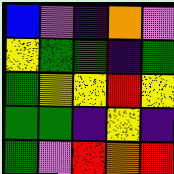[["blue", "violet", "indigo", "orange", "violet"], ["yellow", "green", "green", "indigo", "green"], ["green", "yellow", "yellow", "red", "yellow"], ["green", "green", "indigo", "yellow", "indigo"], ["green", "violet", "red", "orange", "red"]]